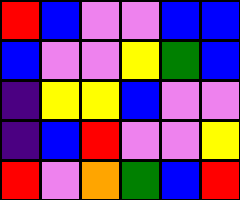[["red", "blue", "violet", "violet", "blue", "blue"], ["blue", "violet", "violet", "yellow", "green", "blue"], ["indigo", "yellow", "yellow", "blue", "violet", "violet"], ["indigo", "blue", "red", "violet", "violet", "yellow"], ["red", "violet", "orange", "green", "blue", "red"]]